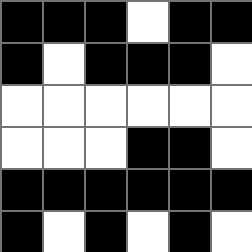[["black", "black", "black", "white", "black", "black"], ["black", "white", "black", "black", "black", "white"], ["white", "white", "white", "white", "white", "white"], ["white", "white", "white", "black", "black", "white"], ["black", "black", "black", "black", "black", "black"], ["black", "white", "black", "white", "black", "white"]]